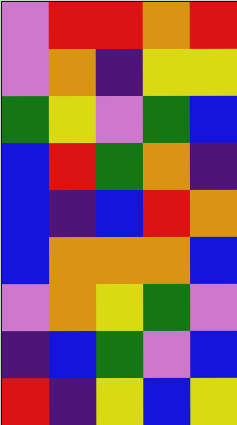[["violet", "red", "red", "orange", "red"], ["violet", "orange", "indigo", "yellow", "yellow"], ["green", "yellow", "violet", "green", "blue"], ["blue", "red", "green", "orange", "indigo"], ["blue", "indigo", "blue", "red", "orange"], ["blue", "orange", "orange", "orange", "blue"], ["violet", "orange", "yellow", "green", "violet"], ["indigo", "blue", "green", "violet", "blue"], ["red", "indigo", "yellow", "blue", "yellow"]]